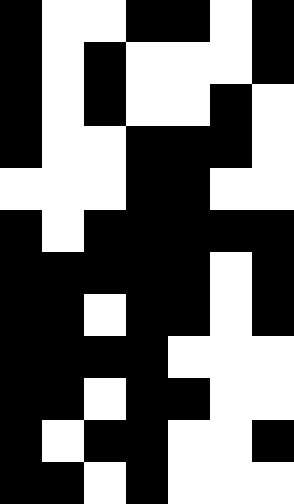[["black", "white", "white", "black", "black", "white", "black"], ["black", "white", "black", "white", "white", "white", "black"], ["black", "white", "black", "white", "white", "black", "white"], ["black", "white", "white", "black", "black", "black", "white"], ["white", "white", "white", "black", "black", "white", "white"], ["black", "white", "black", "black", "black", "black", "black"], ["black", "black", "black", "black", "black", "white", "black"], ["black", "black", "white", "black", "black", "white", "black"], ["black", "black", "black", "black", "white", "white", "white"], ["black", "black", "white", "black", "black", "white", "white"], ["black", "white", "black", "black", "white", "white", "black"], ["black", "black", "white", "black", "white", "white", "white"]]